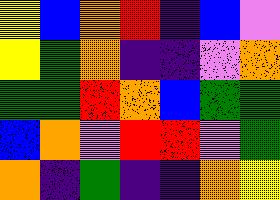[["yellow", "blue", "orange", "red", "indigo", "blue", "violet"], ["yellow", "green", "orange", "indigo", "indigo", "violet", "orange"], ["green", "green", "red", "orange", "blue", "green", "green"], ["blue", "orange", "violet", "red", "red", "violet", "green"], ["orange", "indigo", "green", "indigo", "indigo", "orange", "yellow"]]